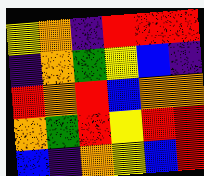[["yellow", "orange", "indigo", "red", "red", "red"], ["indigo", "orange", "green", "yellow", "blue", "indigo"], ["red", "orange", "red", "blue", "orange", "orange"], ["orange", "green", "red", "yellow", "red", "red"], ["blue", "indigo", "orange", "yellow", "blue", "red"]]